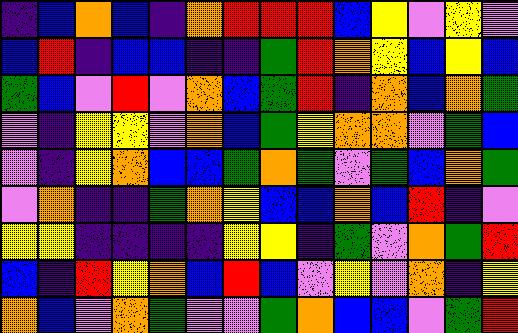[["indigo", "blue", "orange", "blue", "indigo", "orange", "red", "red", "red", "blue", "yellow", "violet", "yellow", "violet"], ["blue", "red", "indigo", "blue", "blue", "indigo", "indigo", "green", "red", "orange", "yellow", "blue", "yellow", "blue"], ["green", "blue", "violet", "red", "violet", "orange", "blue", "green", "red", "indigo", "orange", "blue", "orange", "green"], ["violet", "indigo", "yellow", "yellow", "violet", "orange", "blue", "green", "yellow", "orange", "orange", "violet", "green", "blue"], ["violet", "indigo", "yellow", "orange", "blue", "blue", "green", "orange", "green", "violet", "green", "blue", "orange", "green"], ["violet", "orange", "indigo", "indigo", "green", "orange", "yellow", "blue", "blue", "orange", "blue", "red", "indigo", "violet"], ["yellow", "yellow", "indigo", "indigo", "indigo", "indigo", "yellow", "yellow", "indigo", "green", "violet", "orange", "green", "red"], ["blue", "indigo", "red", "yellow", "orange", "blue", "red", "blue", "violet", "yellow", "violet", "orange", "indigo", "yellow"], ["orange", "blue", "violet", "orange", "green", "violet", "violet", "green", "orange", "blue", "blue", "violet", "green", "red"]]